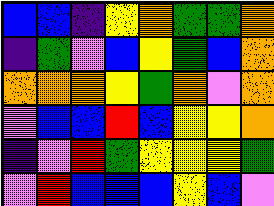[["blue", "blue", "indigo", "yellow", "orange", "green", "green", "orange"], ["indigo", "green", "violet", "blue", "yellow", "green", "blue", "orange"], ["orange", "orange", "orange", "yellow", "green", "orange", "violet", "orange"], ["violet", "blue", "blue", "red", "blue", "yellow", "yellow", "orange"], ["indigo", "violet", "red", "green", "yellow", "yellow", "yellow", "green"], ["violet", "red", "blue", "blue", "blue", "yellow", "blue", "violet"]]